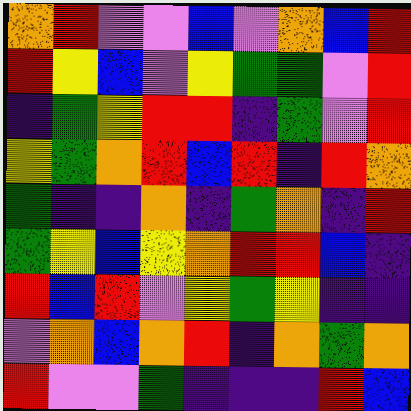[["orange", "red", "violet", "violet", "blue", "violet", "orange", "blue", "red"], ["red", "yellow", "blue", "violet", "yellow", "green", "green", "violet", "red"], ["indigo", "green", "yellow", "red", "red", "indigo", "green", "violet", "red"], ["yellow", "green", "orange", "red", "blue", "red", "indigo", "red", "orange"], ["green", "indigo", "indigo", "orange", "indigo", "green", "orange", "indigo", "red"], ["green", "yellow", "blue", "yellow", "orange", "red", "red", "blue", "indigo"], ["red", "blue", "red", "violet", "yellow", "green", "yellow", "indigo", "indigo"], ["violet", "orange", "blue", "orange", "red", "indigo", "orange", "green", "orange"], ["red", "violet", "violet", "green", "indigo", "indigo", "indigo", "red", "blue"]]